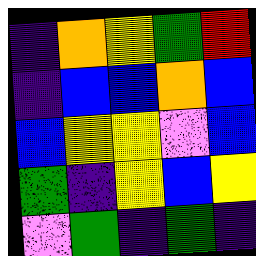[["indigo", "orange", "yellow", "green", "red"], ["indigo", "blue", "blue", "orange", "blue"], ["blue", "yellow", "yellow", "violet", "blue"], ["green", "indigo", "yellow", "blue", "yellow"], ["violet", "green", "indigo", "green", "indigo"]]